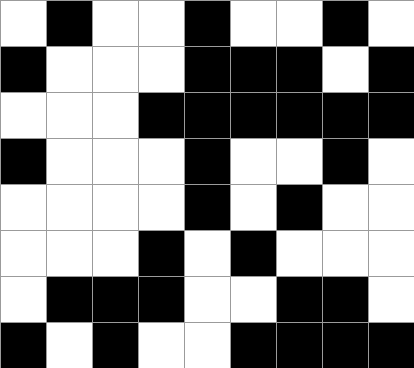[["white", "black", "white", "white", "black", "white", "white", "black", "white"], ["black", "white", "white", "white", "black", "black", "black", "white", "black"], ["white", "white", "white", "black", "black", "black", "black", "black", "black"], ["black", "white", "white", "white", "black", "white", "white", "black", "white"], ["white", "white", "white", "white", "black", "white", "black", "white", "white"], ["white", "white", "white", "black", "white", "black", "white", "white", "white"], ["white", "black", "black", "black", "white", "white", "black", "black", "white"], ["black", "white", "black", "white", "white", "black", "black", "black", "black"]]